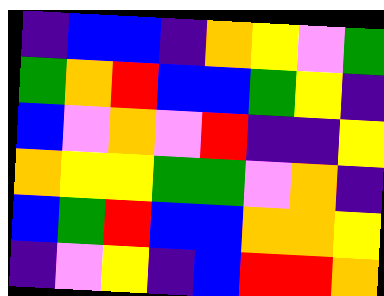[["indigo", "blue", "blue", "indigo", "orange", "yellow", "violet", "green"], ["green", "orange", "red", "blue", "blue", "green", "yellow", "indigo"], ["blue", "violet", "orange", "violet", "red", "indigo", "indigo", "yellow"], ["orange", "yellow", "yellow", "green", "green", "violet", "orange", "indigo"], ["blue", "green", "red", "blue", "blue", "orange", "orange", "yellow"], ["indigo", "violet", "yellow", "indigo", "blue", "red", "red", "orange"]]